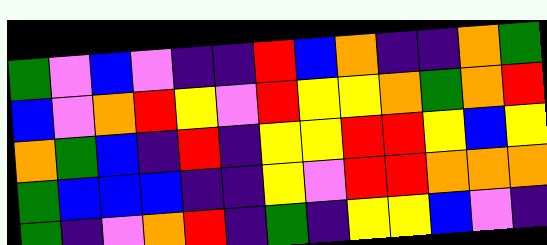[["green", "violet", "blue", "violet", "indigo", "indigo", "red", "blue", "orange", "indigo", "indigo", "orange", "green"], ["blue", "violet", "orange", "red", "yellow", "violet", "red", "yellow", "yellow", "orange", "green", "orange", "red"], ["orange", "green", "blue", "indigo", "red", "indigo", "yellow", "yellow", "red", "red", "yellow", "blue", "yellow"], ["green", "blue", "blue", "blue", "indigo", "indigo", "yellow", "violet", "red", "red", "orange", "orange", "orange"], ["green", "indigo", "violet", "orange", "red", "indigo", "green", "indigo", "yellow", "yellow", "blue", "violet", "indigo"]]